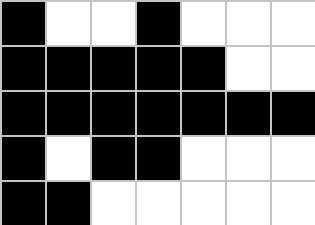[["black", "white", "white", "black", "white", "white", "white"], ["black", "black", "black", "black", "black", "white", "white"], ["black", "black", "black", "black", "black", "black", "black"], ["black", "white", "black", "black", "white", "white", "white"], ["black", "black", "white", "white", "white", "white", "white"]]